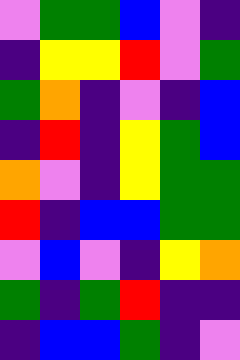[["violet", "green", "green", "blue", "violet", "indigo"], ["indigo", "yellow", "yellow", "red", "violet", "green"], ["green", "orange", "indigo", "violet", "indigo", "blue"], ["indigo", "red", "indigo", "yellow", "green", "blue"], ["orange", "violet", "indigo", "yellow", "green", "green"], ["red", "indigo", "blue", "blue", "green", "green"], ["violet", "blue", "violet", "indigo", "yellow", "orange"], ["green", "indigo", "green", "red", "indigo", "indigo"], ["indigo", "blue", "blue", "green", "indigo", "violet"]]